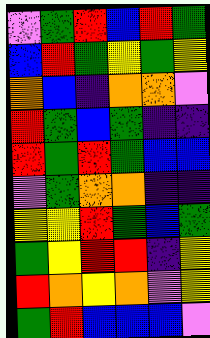[["violet", "green", "red", "blue", "red", "green"], ["blue", "red", "green", "yellow", "green", "yellow"], ["orange", "blue", "indigo", "orange", "orange", "violet"], ["red", "green", "blue", "green", "indigo", "indigo"], ["red", "green", "red", "green", "blue", "blue"], ["violet", "green", "orange", "orange", "indigo", "indigo"], ["yellow", "yellow", "red", "green", "blue", "green"], ["green", "yellow", "red", "red", "indigo", "yellow"], ["red", "orange", "yellow", "orange", "violet", "yellow"], ["green", "red", "blue", "blue", "blue", "violet"]]